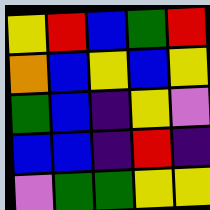[["yellow", "red", "blue", "green", "red"], ["orange", "blue", "yellow", "blue", "yellow"], ["green", "blue", "indigo", "yellow", "violet"], ["blue", "blue", "indigo", "red", "indigo"], ["violet", "green", "green", "yellow", "yellow"]]